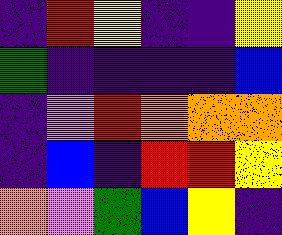[["indigo", "red", "yellow", "indigo", "indigo", "yellow"], ["green", "indigo", "indigo", "indigo", "indigo", "blue"], ["indigo", "violet", "red", "orange", "orange", "orange"], ["indigo", "blue", "indigo", "red", "red", "yellow"], ["orange", "violet", "green", "blue", "yellow", "indigo"]]